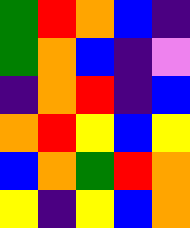[["green", "red", "orange", "blue", "indigo"], ["green", "orange", "blue", "indigo", "violet"], ["indigo", "orange", "red", "indigo", "blue"], ["orange", "red", "yellow", "blue", "yellow"], ["blue", "orange", "green", "red", "orange"], ["yellow", "indigo", "yellow", "blue", "orange"]]